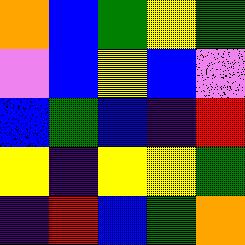[["orange", "blue", "green", "yellow", "green"], ["violet", "blue", "yellow", "blue", "violet"], ["blue", "green", "blue", "indigo", "red"], ["yellow", "indigo", "yellow", "yellow", "green"], ["indigo", "red", "blue", "green", "orange"]]